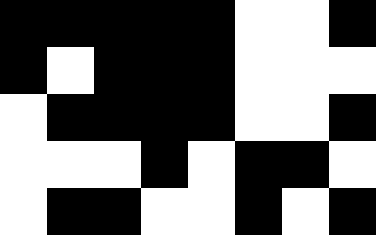[["black", "black", "black", "black", "black", "white", "white", "black"], ["black", "white", "black", "black", "black", "white", "white", "white"], ["white", "black", "black", "black", "black", "white", "white", "black"], ["white", "white", "white", "black", "white", "black", "black", "white"], ["white", "black", "black", "white", "white", "black", "white", "black"]]